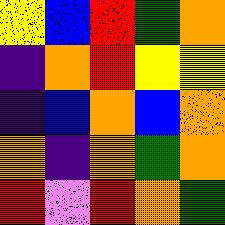[["yellow", "blue", "red", "green", "orange"], ["indigo", "orange", "red", "yellow", "yellow"], ["indigo", "blue", "orange", "blue", "orange"], ["orange", "indigo", "orange", "green", "orange"], ["red", "violet", "red", "orange", "green"]]